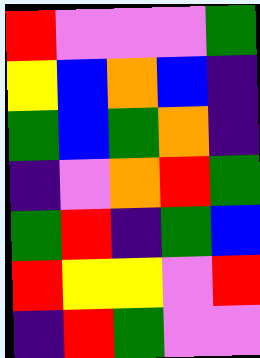[["red", "violet", "violet", "violet", "green"], ["yellow", "blue", "orange", "blue", "indigo"], ["green", "blue", "green", "orange", "indigo"], ["indigo", "violet", "orange", "red", "green"], ["green", "red", "indigo", "green", "blue"], ["red", "yellow", "yellow", "violet", "red"], ["indigo", "red", "green", "violet", "violet"]]